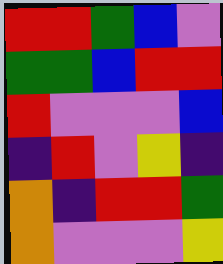[["red", "red", "green", "blue", "violet"], ["green", "green", "blue", "red", "red"], ["red", "violet", "violet", "violet", "blue"], ["indigo", "red", "violet", "yellow", "indigo"], ["orange", "indigo", "red", "red", "green"], ["orange", "violet", "violet", "violet", "yellow"]]